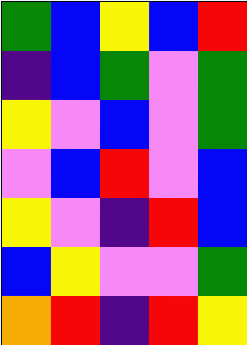[["green", "blue", "yellow", "blue", "red"], ["indigo", "blue", "green", "violet", "green"], ["yellow", "violet", "blue", "violet", "green"], ["violet", "blue", "red", "violet", "blue"], ["yellow", "violet", "indigo", "red", "blue"], ["blue", "yellow", "violet", "violet", "green"], ["orange", "red", "indigo", "red", "yellow"]]